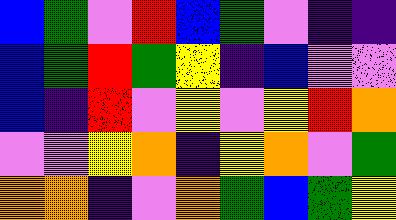[["blue", "green", "violet", "red", "blue", "green", "violet", "indigo", "indigo"], ["blue", "green", "red", "green", "yellow", "indigo", "blue", "violet", "violet"], ["blue", "indigo", "red", "violet", "yellow", "violet", "yellow", "red", "orange"], ["violet", "violet", "yellow", "orange", "indigo", "yellow", "orange", "violet", "green"], ["orange", "orange", "indigo", "violet", "orange", "green", "blue", "green", "yellow"]]